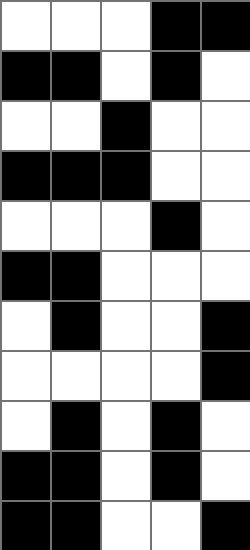[["white", "white", "white", "black", "black"], ["black", "black", "white", "black", "white"], ["white", "white", "black", "white", "white"], ["black", "black", "black", "white", "white"], ["white", "white", "white", "black", "white"], ["black", "black", "white", "white", "white"], ["white", "black", "white", "white", "black"], ["white", "white", "white", "white", "black"], ["white", "black", "white", "black", "white"], ["black", "black", "white", "black", "white"], ["black", "black", "white", "white", "black"]]